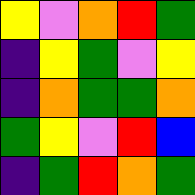[["yellow", "violet", "orange", "red", "green"], ["indigo", "yellow", "green", "violet", "yellow"], ["indigo", "orange", "green", "green", "orange"], ["green", "yellow", "violet", "red", "blue"], ["indigo", "green", "red", "orange", "green"]]